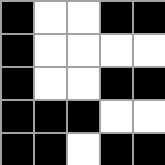[["black", "white", "white", "black", "black"], ["black", "white", "white", "white", "white"], ["black", "white", "white", "black", "black"], ["black", "black", "black", "white", "white"], ["black", "black", "white", "black", "black"]]